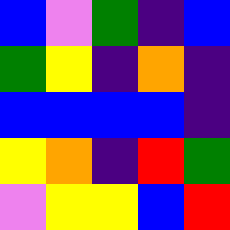[["blue", "violet", "green", "indigo", "blue"], ["green", "yellow", "indigo", "orange", "indigo"], ["blue", "blue", "blue", "blue", "indigo"], ["yellow", "orange", "indigo", "red", "green"], ["violet", "yellow", "yellow", "blue", "red"]]